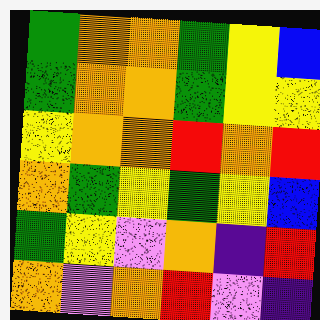[["green", "orange", "orange", "green", "yellow", "blue"], ["green", "orange", "orange", "green", "yellow", "yellow"], ["yellow", "orange", "orange", "red", "orange", "red"], ["orange", "green", "yellow", "green", "yellow", "blue"], ["green", "yellow", "violet", "orange", "indigo", "red"], ["orange", "violet", "orange", "red", "violet", "indigo"]]